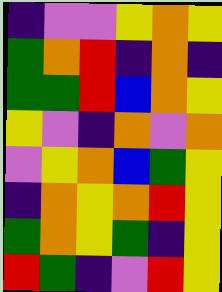[["indigo", "violet", "violet", "yellow", "orange", "yellow"], ["green", "orange", "red", "indigo", "orange", "indigo"], ["green", "green", "red", "blue", "orange", "yellow"], ["yellow", "violet", "indigo", "orange", "violet", "orange"], ["violet", "yellow", "orange", "blue", "green", "yellow"], ["indigo", "orange", "yellow", "orange", "red", "yellow"], ["green", "orange", "yellow", "green", "indigo", "yellow"], ["red", "green", "indigo", "violet", "red", "yellow"]]